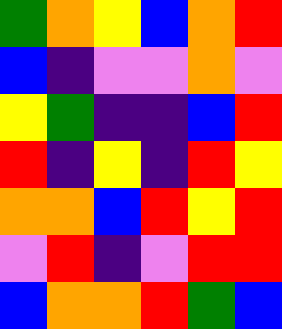[["green", "orange", "yellow", "blue", "orange", "red"], ["blue", "indigo", "violet", "violet", "orange", "violet"], ["yellow", "green", "indigo", "indigo", "blue", "red"], ["red", "indigo", "yellow", "indigo", "red", "yellow"], ["orange", "orange", "blue", "red", "yellow", "red"], ["violet", "red", "indigo", "violet", "red", "red"], ["blue", "orange", "orange", "red", "green", "blue"]]